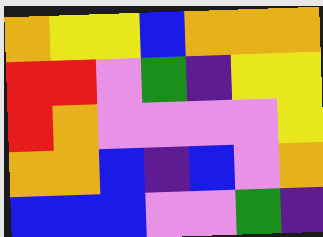[["orange", "yellow", "yellow", "blue", "orange", "orange", "orange"], ["red", "red", "violet", "green", "indigo", "yellow", "yellow"], ["red", "orange", "violet", "violet", "violet", "violet", "yellow"], ["orange", "orange", "blue", "indigo", "blue", "violet", "orange"], ["blue", "blue", "blue", "violet", "violet", "green", "indigo"]]